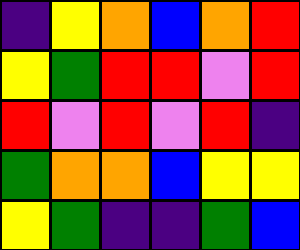[["indigo", "yellow", "orange", "blue", "orange", "red"], ["yellow", "green", "red", "red", "violet", "red"], ["red", "violet", "red", "violet", "red", "indigo"], ["green", "orange", "orange", "blue", "yellow", "yellow"], ["yellow", "green", "indigo", "indigo", "green", "blue"]]